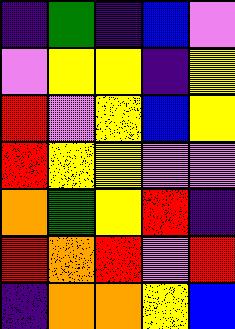[["indigo", "green", "indigo", "blue", "violet"], ["violet", "yellow", "yellow", "indigo", "yellow"], ["red", "violet", "yellow", "blue", "yellow"], ["red", "yellow", "yellow", "violet", "violet"], ["orange", "green", "yellow", "red", "indigo"], ["red", "orange", "red", "violet", "red"], ["indigo", "orange", "orange", "yellow", "blue"]]